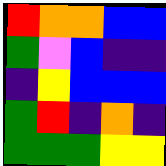[["red", "orange", "orange", "blue", "blue"], ["green", "violet", "blue", "indigo", "indigo"], ["indigo", "yellow", "blue", "blue", "blue"], ["green", "red", "indigo", "orange", "indigo"], ["green", "green", "green", "yellow", "yellow"]]